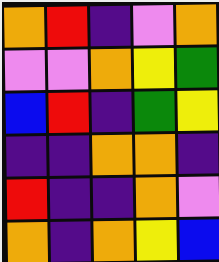[["orange", "red", "indigo", "violet", "orange"], ["violet", "violet", "orange", "yellow", "green"], ["blue", "red", "indigo", "green", "yellow"], ["indigo", "indigo", "orange", "orange", "indigo"], ["red", "indigo", "indigo", "orange", "violet"], ["orange", "indigo", "orange", "yellow", "blue"]]